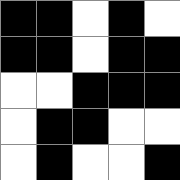[["black", "black", "white", "black", "white"], ["black", "black", "white", "black", "black"], ["white", "white", "black", "black", "black"], ["white", "black", "black", "white", "white"], ["white", "black", "white", "white", "black"]]